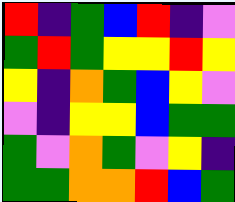[["red", "indigo", "green", "blue", "red", "indigo", "violet"], ["green", "red", "green", "yellow", "yellow", "red", "yellow"], ["yellow", "indigo", "orange", "green", "blue", "yellow", "violet"], ["violet", "indigo", "yellow", "yellow", "blue", "green", "green"], ["green", "violet", "orange", "green", "violet", "yellow", "indigo"], ["green", "green", "orange", "orange", "red", "blue", "green"]]